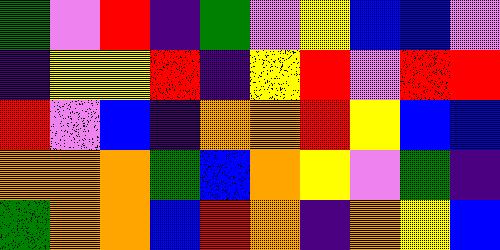[["green", "violet", "red", "indigo", "green", "violet", "yellow", "blue", "blue", "violet"], ["indigo", "yellow", "yellow", "red", "indigo", "yellow", "red", "violet", "red", "red"], ["red", "violet", "blue", "indigo", "orange", "orange", "red", "yellow", "blue", "blue"], ["orange", "orange", "orange", "green", "blue", "orange", "yellow", "violet", "green", "indigo"], ["green", "orange", "orange", "blue", "red", "orange", "indigo", "orange", "yellow", "blue"]]